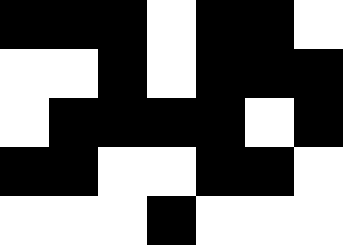[["black", "black", "black", "white", "black", "black", "white"], ["white", "white", "black", "white", "black", "black", "black"], ["white", "black", "black", "black", "black", "white", "black"], ["black", "black", "white", "white", "black", "black", "white"], ["white", "white", "white", "black", "white", "white", "white"]]